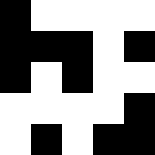[["black", "white", "white", "white", "white"], ["black", "black", "black", "white", "black"], ["black", "white", "black", "white", "white"], ["white", "white", "white", "white", "black"], ["white", "black", "white", "black", "black"]]